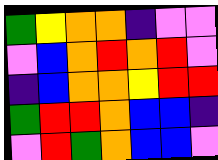[["green", "yellow", "orange", "orange", "indigo", "violet", "violet"], ["violet", "blue", "orange", "red", "orange", "red", "violet"], ["indigo", "blue", "orange", "orange", "yellow", "red", "red"], ["green", "red", "red", "orange", "blue", "blue", "indigo"], ["violet", "red", "green", "orange", "blue", "blue", "violet"]]